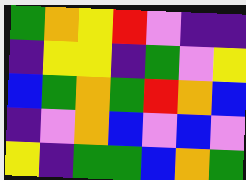[["green", "orange", "yellow", "red", "violet", "indigo", "indigo"], ["indigo", "yellow", "yellow", "indigo", "green", "violet", "yellow"], ["blue", "green", "orange", "green", "red", "orange", "blue"], ["indigo", "violet", "orange", "blue", "violet", "blue", "violet"], ["yellow", "indigo", "green", "green", "blue", "orange", "green"]]